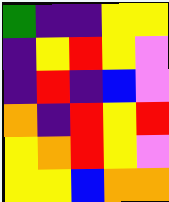[["green", "indigo", "indigo", "yellow", "yellow"], ["indigo", "yellow", "red", "yellow", "violet"], ["indigo", "red", "indigo", "blue", "violet"], ["orange", "indigo", "red", "yellow", "red"], ["yellow", "orange", "red", "yellow", "violet"], ["yellow", "yellow", "blue", "orange", "orange"]]